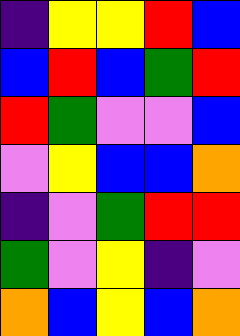[["indigo", "yellow", "yellow", "red", "blue"], ["blue", "red", "blue", "green", "red"], ["red", "green", "violet", "violet", "blue"], ["violet", "yellow", "blue", "blue", "orange"], ["indigo", "violet", "green", "red", "red"], ["green", "violet", "yellow", "indigo", "violet"], ["orange", "blue", "yellow", "blue", "orange"]]